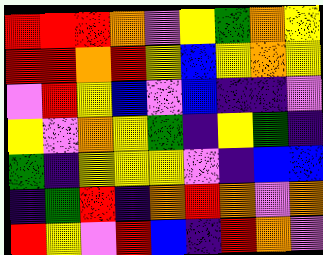[["red", "red", "red", "orange", "violet", "yellow", "green", "orange", "yellow"], ["red", "red", "orange", "red", "yellow", "blue", "yellow", "orange", "yellow"], ["violet", "red", "yellow", "blue", "violet", "blue", "indigo", "indigo", "violet"], ["yellow", "violet", "orange", "yellow", "green", "indigo", "yellow", "green", "indigo"], ["green", "indigo", "yellow", "yellow", "yellow", "violet", "indigo", "blue", "blue"], ["indigo", "green", "red", "indigo", "orange", "red", "orange", "violet", "orange"], ["red", "yellow", "violet", "red", "blue", "indigo", "red", "orange", "violet"]]